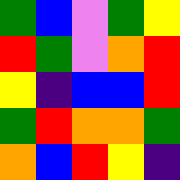[["green", "blue", "violet", "green", "yellow"], ["red", "green", "violet", "orange", "red"], ["yellow", "indigo", "blue", "blue", "red"], ["green", "red", "orange", "orange", "green"], ["orange", "blue", "red", "yellow", "indigo"]]